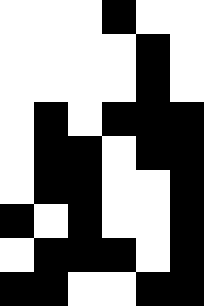[["white", "white", "white", "black", "white", "white"], ["white", "white", "white", "white", "black", "white"], ["white", "white", "white", "white", "black", "white"], ["white", "black", "white", "black", "black", "black"], ["white", "black", "black", "white", "black", "black"], ["white", "black", "black", "white", "white", "black"], ["black", "white", "black", "white", "white", "black"], ["white", "black", "black", "black", "white", "black"], ["black", "black", "white", "white", "black", "black"]]